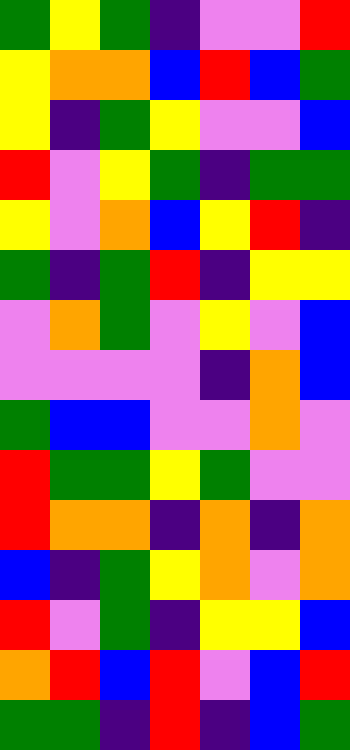[["green", "yellow", "green", "indigo", "violet", "violet", "red"], ["yellow", "orange", "orange", "blue", "red", "blue", "green"], ["yellow", "indigo", "green", "yellow", "violet", "violet", "blue"], ["red", "violet", "yellow", "green", "indigo", "green", "green"], ["yellow", "violet", "orange", "blue", "yellow", "red", "indigo"], ["green", "indigo", "green", "red", "indigo", "yellow", "yellow"], ["violet", "orange", "green", "violet", "yellow", "violet", "blue"], ["violet", "violet", "violet", "violet", "indigo", "orange", "blue"], ["green", "blue", "blue", "violet", "violet", "orange", "violet"], ["red", "green", "green", "yellow", "green", "violet", "violet"], ["red", "orange", "orange", "indigo", "orange", "indigo", "orange"], ["blue", "indigo", "green", "yellow", "orange", "violet", "orange"], ["red", "violet", "green", "indigo", "yellow", "yellow", "blue"], ["orange", "red", "blue", "red", "violet", "blue", "red"], ["green", "green", "indigo", "red", "indigo", "blue", "green"]]